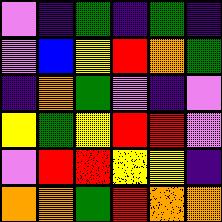[["violet", "indigo", "green", "indigo", "green", "indigo"], ["violet", "blue", "yellow", "red", "orange", "green"], ["indigo", "orange", "green", "violet", "indigo", "violet"], ["yellow", "green", "yellow", "red", "red", "violet"], ["violet", "red", "red", "yellow", "yellow", "indigo"], ["orange", "orange", "green", "red", "orange", "orange"]]